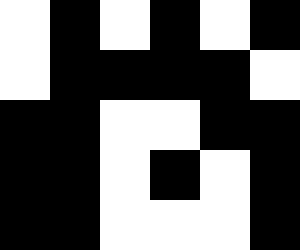[["white", "black", "white", "black", "white", "black"], ["white", "black", "black", "black", "black", "white"], ["black", "black", "white", "white", "black", "black"], ["black", "black", "white", "black", "white", "black"], ["black", "black", "white", "white", "white", "black"]]